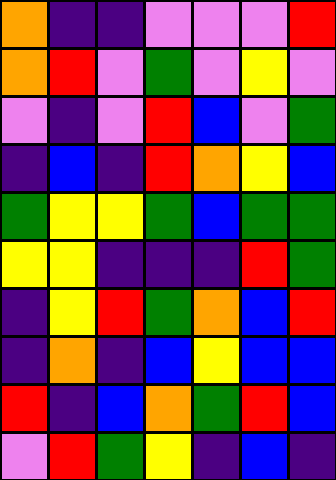[["orange", "indigo", "indigo", "violet", "violet", "violet", "red"], ["orange", "red", "violet", "green", "violet", "yellow", "violet"], ["violet", "indigo", "violet", "red", "blue", "violet", "green"], ["indigo", "blue", "indigo", "red", "orange", "yellow", "blue"], ["green", "yellow", "yellow", "green", "blue", "green", "green"], ["yellow", "yellow", "indigo", "indigo", "indigo", "red", "green"], ["indigo", "yellow", "red", "green", "orange", "blue", "red"], ["indigo", "orange", "indigo", "blue", "yellow", "blue", "blue"], ["red", "indigo", "blue", "orange", "green", "red", "blue"], ["violet", "red", "green", "yellow", "indigo", "blue", "indigo"]]